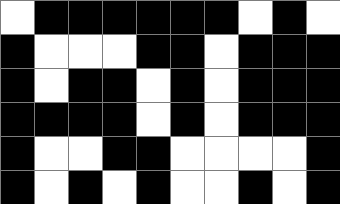[["white", "black", "black", "black", "black", "black", "black", "white", "black", "white"], ["black", "white", "white", "white", "black", "black", "white", "black", "black", "black"], ["black", "white", "black", "black", "white", "black", "white", "black", "black", "black"], ["black", "black", "black", "black", "white", "black", "white", "black", "black", "black"], ["black", "white", "white", "black", "black", "white", "white", "white", "white", "black"], ["black", "white", "black", "white", "black", "white", "white", "black", "white", "black"]]